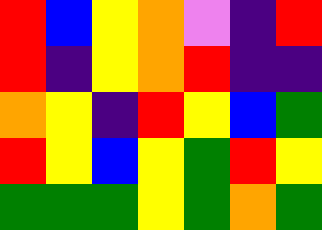[["red", "blue", "yellow", "orange", "violet", "indigo", "red"], ["red", "indigo", "yellow", "orange", "red", "indigo", "indigo"], ["orange", "yellow", "indigo", "red", "yellow", "blue", "green"], ["red", "yellow", "blue", "yellow", "green", "red", "yellow"], ["green", "green", "green", "yellow", "green", "orange", "green"]]